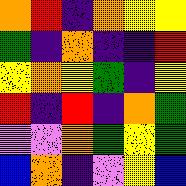[["orange", "red", "indigo", "orange", "yellow", "yellow"], ["green", "indigo", "orange", "indigo", "indigo", "red"], ["yellow", "orange", "yellow", "green", "indigo", "yellow"], ["red", "indigo", "red", "indigo", "orange", "green"], ["violet", "violet", "orange", "green", "yellow", "green"], ["blue", "orange", "indigo", "violet", "yellow", "blue"]]